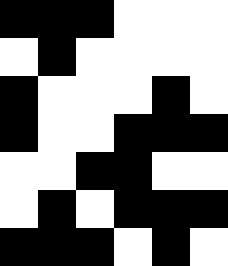[["black", "black", "black", "white", "white", "white"], ["white", "black", "white", "white", "white", "white"], ["black", "white", "white", "white", "black", "white"], ["black", "white", "white", "black", "black", "black"], ["white", "white", "black", "black", "white", "white"], ["white", "black", "white", "black", "black", "black"], ["black", "black", "black", "white", "black", "white"]]